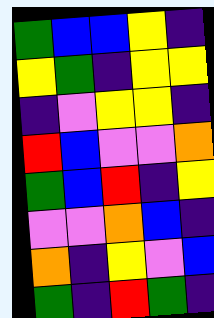[["green", "blue", "blue", "yellow", "indigo"], ["yellow", "green", "indigo", "yellow", "yellow"], ["indigo", "violet", "yellow", "yellow", "indigo"], ["red", "blue", "violet", "violet", "orange"], ["green", "blue", "red", "indigo", "yellow"], ["violet", "violet", "orange", "blue", "indigo"], ["orange", "indigo", "yellow", "violet", "blue"], ["green", "indigo", "red", "green", "indigo"]]